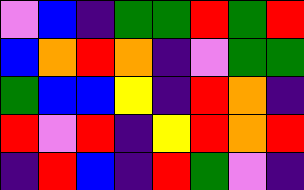[["violet", "blue", "indigo", "green", "green", "red", "green", "red"], ["blue", "orange", "red", "orange", "indigo", "violet", "green", "green"], ["green", "blue", "blue", "yellow", "indigo", "red", "orange", "indigo"], ["red", "violet", "red", "indigo", "yellow", "red", "orange", "red"], ["indigo", "red", "blue", "indigo", "red", "green", "violet", "indigo"]]